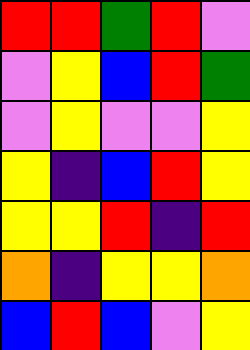[["red", "red", "green", "red", "violet"], ["violet", "yellow", "blue", "red", "green"], ["violet", "yellow", "violet", "violet", "yellow"], ["yellow", "indigo", "blue", "red", "yellow"], ["yellow", "yellow", "red", "indigo", "red"], ["orange", "indigo", "yellow", "yellow", "orange"], ["blue", "red", "blue", "violet", "yellow"]]